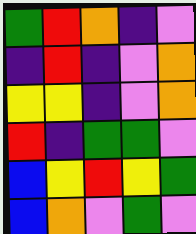[["green", "red", "orange", "indigo", "violet"], ["indigo", "red", "indigo", "violet", "orange"], ["yellow", "yellow", "indigo", "violet", "orange"], ["red", "indigo", "green", "green", "violet"], ["blue", "yellow", "red", "yellow", "green"], ["blue", "orange", "violet", "green", "violet"]]